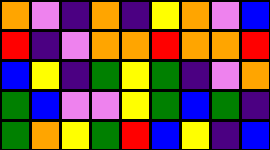[["orange", "violet", "indigo", "orange", "indigo", "yellow", "orange", "violet", "blue"], ["red", "indigo", "violet", "orange", "orange", "red", "orange", "orange", "red"], ["blue", "yellow", "indigo", "green", "yellow", "green", "indigo", "violet", "orange"], ["green", "blue", "violet", "violet", "yellow", "green", "blue", "green", "indigo"], ["green", "orange", "yellow", "green", "red", "blue", "yellow", "indigo", "blue"]]